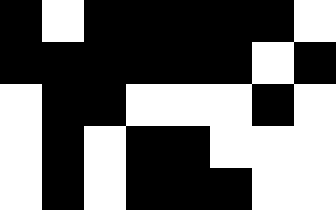[["black", "white", "black", "black", "black", "black", "black", "white"], ["black", "black", "black", "black", "black", "black", "white", "black"], ["white", "black", "black", "white", "white", "white", "black", "white"], ["white", "black", "white", "black", "black", "white", "white", "white"], ["white", "black", "white", "black", "black", "black", "white", "white"]]